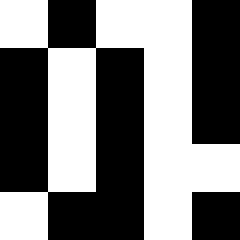[["white", "black", "white", "white", "black"], ["black", "white", "black", "white", "black"], ["black", "white", "black", "white", "black"], ["black", "white", "black", "white", "white"], ["white", "black", "black", "white", "black"]]